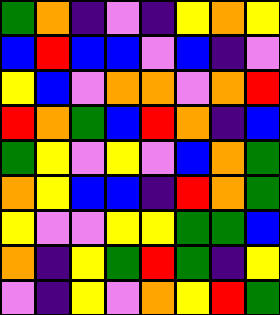[["green", "orange", "indigo", "violet", "indigo", "yellow", "orange", "yellow"], ["blue", "red", "blue", "blue", "violet", "blue", "indigo", "violet"], ["yellow", "blue", "violet", "orange", "orange", "violet", "orange", "red"], ["red", "orange", "green", "blue", "red", "orange", "indigo", "blue"], ["green", "yellow", "violet", "yellow", "violet", "blue", "orange", "green"], ["orange", "yellow", "blue", "blue", "indigo", "red", "orange", "green"], ["yellow", "violet", "violet", "yellow", "yellow", "green", "green", "blue"], ["orange", "indigo", "yellow", "green", "red", "green", "indigo", "yellow"], ["violet", "indigo", "yellow", "violet", "orange", "yellow", "red", "green"]]